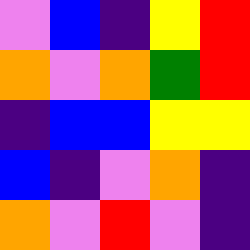[["violet", "blue", "indigo", "yellow", "red"], ["orange", "violet", "orange", "green", "red"], ["indigo", "blue", "blue", "yellow", "yellow"], ["blue", "indigo", "violet", "orange", "indigo"], ["orange", "violet", "red", "violet", "indigo"]]